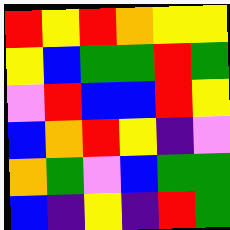[["red", "yellow", "red", "orange", "yellow", "yellow"], ["yellow", "blue", "green", "green", "red", "green"], ["violet", "red", "blue", "blue", "red", "yellow"], ["blue", "orange", "red", "yellow", "indigo", "violet"], ["orange", "green", "violet", "blue", "green", "green"], ["blue", "indigo", "yellow", "indigo", "red", "green"]]